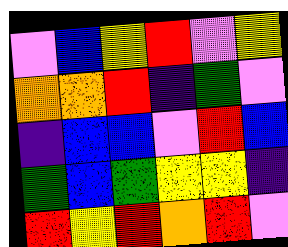[["violet", "blue", "yellow", "red", "violet", "yellow"], ["orange", "orange", "red", "indigo", "green", "violet"], ["indigo", "blue", "blue", "violet", "red", "blue"], ["green", "blue", "green", "yellow", "yellow", "indigo"], ["red", "yellow", "red", "orange", "red", "violet"]]